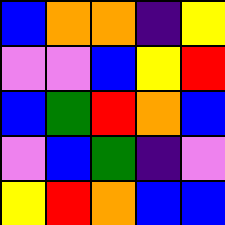[["blue", "orange", "orange", "indigo", "yellow"], ["violet", "violet", "blue", "yellow", "red"], ["blue", "green", "red", "orange", "blue"], ["violet", "blue", "green", "indigo", "violet"], ["yellow", "red", "orange", "blue", "blue"]]